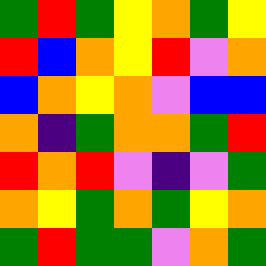[["green", "red", "green", "yellow", "orange", "green", "yellow"], ["red", "blue", "orange", "yellow", "red", "violet", "orange"], ["blue", "orange", "yellow", "orange", "violet", "blue", "blue"], ["orange", "indigo", "green", "orange", "orange", "green", "red"], ["red", "orange", "red", "violet", "indigo", "violet", "green"], ["orange", "yellow", "green", "orange", "green", "yellow", "orange"], ["green", "red", "green", "green", "violet", "orange", "green"]]